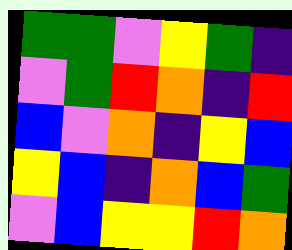[["green", "green", "violet", "yellow", "green", "indigo"], ["violet", "green", "red", "orange", "indigo", "red"], ["blue", "violet", "orange", "indigo", "yellow", "blue"], ["yellow", "blue", "indigo", "orange", "blue", "green"], ["violet", "blue", "yellow", "yellow", "red", "orange"]]